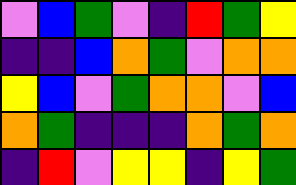[["violet", "blue", "green", "violet", "indigo", "red", "green", "yellow"], ["indigo", "indigo", "blue", "orange", "green", "violet", "orange", "orange"], ["yellow", "blue", "violet", "green", "orange", "orange", "violet", "blue"], ["orange", "green", "indigo", "indigo", "indigo", "orange", "green", "orange"], ["indigo", "red", "violet", "yellow", "yellow", "indigo", "yellow", "green"]]